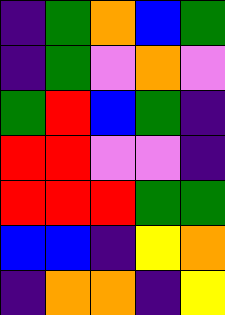[["indigo", "green", "orange", "blue", "green"], ["indigo", "green", "violet", "orange", "violet"], ["green", "red", "blue", "green", "indigo"], ["red", "red", "violet", "violet", "indigo"], ["red", "red", "red", "green", "green"], ["blue", "blue", "indigo", "yellow", "orange"], ["indigo", "orange", "orange", "indigo", "yellow"]]